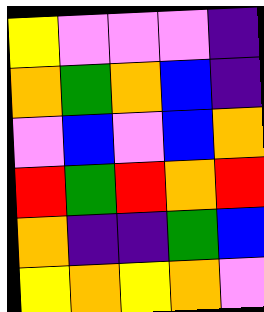[["yellow", "violet", "violet", "violet", "indigo"], ["orange", "green", "orange", "blue", "indigo"], ["violet", "blue", "violet", "blue", "orange"], ["red", "green", "red", "orange", "red"], ["orange", "indigo", "indigo", "green", "blue"], ["yellow", "orange", "yellow", "orange", "violet"]]